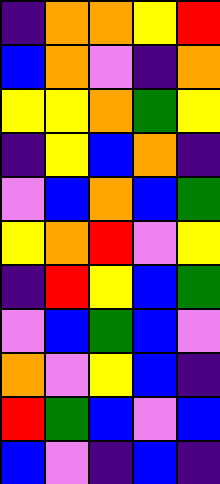[["indigo", "orange", "orange", "yellow", "red"], ["blue", "orange", "violet", "indigo", "orange"], ["yellow", "yellow", "orange", "green", "yellow"], ["indigo", "yellow", "blue", "orange", "indigo"], ["violet", "blue", "orange", "blue", "green"], ["yellow", "orange", "red", "violet", "yellow"], ["indigo", "red", "yellow", "blue", "green"], ["violet", "blue", "green", "blue", "violet"], ["orange", "violet", "yellow", "blue", "indigo"], ["red", "green", "blue", "violet", "blue"], ["blue", "violet", "indigo", "blue", "indigo"]]